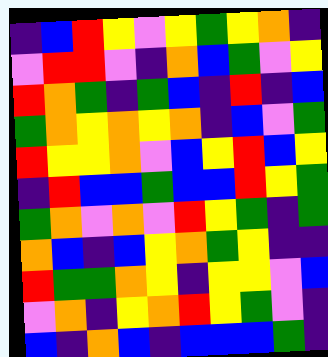[["indigo", "blue", "red", "yellow", "violet", "yellow", "green", "yellow", "orange", "indigo"], ["violet", "red", "red", "violet", "indigo", "orange", "blue", "green", "violet", "yellow"], ["red", "orange", "green", "indigo", "green", "blue", "indigo", "red", "indigo", "blue"], ["green", "orange", "yellow", "orange", "yellow", "orange", "indigo", "blue", "violet", "green"], ["red", "yellow", "yellow", "orange", "violet", "blue", "yellow", "red", "blue", "yellow"], ["indigo", "red", "blue", "blue", "green", "blue", "blue", "red", "yellow", "green"], ["green", "orange", "violet", "orange", "violet", "red", "yellow", "green", "indigo", "green"], ["orange", "blue", "indigo", "blue", "yellow", "orange", "green", "yellow", "indigo", "indigo"], ["red", "green", "green", "orange", "yellow", "indigo", "yellow", "yellow", "violet", "blue"], ["violet", "orange", "indigo", "yellow", "orange", "red", "yellow", "green", "violet", "indigo"], ["blue", "indigo", "orange", "blue", "indigo", "blue", "blue", "blue", "green", "indigo"]]